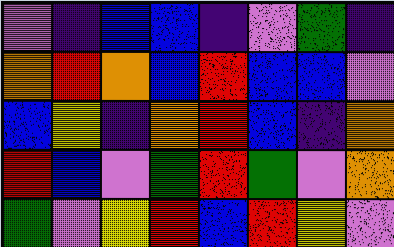[["violet", "indigo", "blue", "blue", "indigo", "violet", "green", "indigo"], ["orange", "red", "orange", "blue", "red", "blue", "blue", "violet"], ["blue", "yellow", "indigo", "orange", "red", "blue", "indigo", "orange"], ["red", "blue", "violet", "green", "red", "green", "violet", "orange"], ["green", "violet", "yellow", "red", "blue", "red", "yellow", "violet"]]